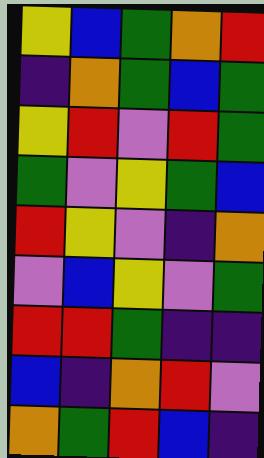[["yellow", "blue", "green", "orange", "red"], ["indigo", "orange", "green", "blue", "green"], ["yellow", "red", "violet", "red", "green"], ["green", "violet", "yellow", "green", "blue"], ["red", "yellow", "violet", "indigo", "orange"], ["violet", "blue", "yellow", "violet", "green"], ["red", "red", "green", "indigo", "indigo"], ["blue", "indigo", "orange", "red", "violet"], ["orange", "green", "red", "blue", "indigo"]]